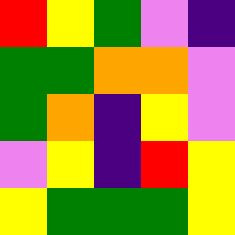[["red", "yellow", "green", "violet", "indigo"], ["green", "green", "orange", "orange", "violet"], ["green", "orange", "indigo", "yellow", "violet"], ["violet", "yellow", "indigo", "red", "yellow"], ["yellow", "green", "green", "green", "yellow"]]